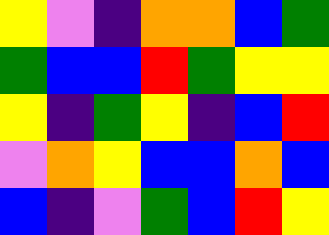[["yellow", "violet", "indigo", "orange", "orange", "blue", "green"], ["green", "blue", "blue", "red", "green", "yellow", "yellow"], ["yellow", "indigo", "green", "yellow", "indigo", "blue", "red"], ["violet", "orange", "yellow", "blue", "blue", "orange", "blue"], ["blue", "indigo", "violet", "green", "blue", "red", "yellow"]]